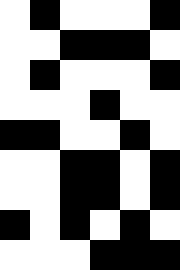[["white", "black", "white", "white", "white", "black"], ["white", "white", "black", "black", "black", "white"], ["white", "black", "white", "white", "white", "black"], ["white", "white", "white", "black", "white", "white"], ["black", "black", "white", "white", "black", "white"], ["white", "white", "black", "black", "white", "black"], ["white", "white", "black", "black", "white", "black"], ["black", "white", "black", "white", "black", "white"], ["white", "white", "white", "black", "black", "black"]]